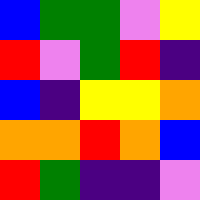[["blue", "green", "green", "violet", "yellow"], ["red", "violet", "green", "red", "indigo"], ["blue", "indigo", "yellow", "yellow", "orange"], ["orange", "orange", "red", "orange", "blue"], ["red", "green", "indigo", "indigo", "violet"]]